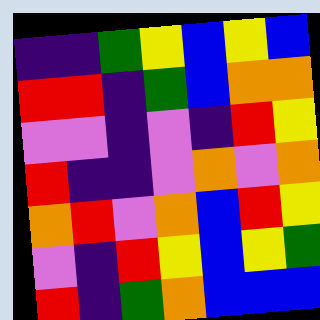[["indigo", "indigo", "green", "yellow", "blue", "yellow", "blue"], ["red", "red", "indigo", "green", "blue", "orange", "orange"], ["violet", "violet", "indigo", "violet", "indigo", "red", "yellow"], ["red", "indigo", "indigo", "violet", "orange", "violet", "orange"], ["orange", "red", "violet", "orange", "blue", "red", "yellow"], ["violet", "indigo", "red", "yellow", "blue", "yellow", "green"], ["red", "indigo", "green", "orange", "blue", "blue", "blue"]]